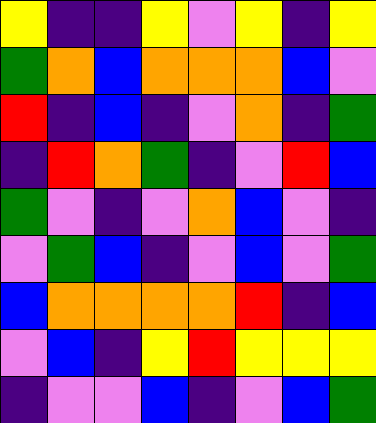[["yellow", "indigo", "indigo", "yellow", "violet", "yellow", "indigo", "yellow"], ["green", "orange", "blue", "orange", "orange", "orange", "blue", "violet"], ["red", "indigo", "blue", "indigo", "violet", "orange", "indigo", "green"], ["indigo", "red", "orange", "green", "indigo", "violet", "red", "blue"], ["green", "violet", "indigo", "violet", "orange", "blue", "violet", "indigo"], ["violet", "green", "blue", "indigo", "violet", "blue", "violet", "green"], ["blue", "orange", "orange", "orange", "orange", "red", "indigo", "blue"], ["violet", "blue", "indigo", "yellow", "red", "yellow", "yellow", "yellow"], ["indigo", "violet", "violet", "blue", "indigo", "violet", "blue", "green"]]